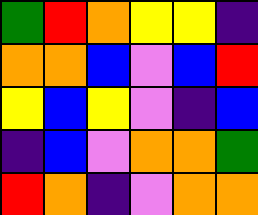[["green", "red", "orange", "yellow", "yellow", "indigo"], ["orange", "orange", "blue", "violet", "blue", "red"], ["yellow", "blue", "yellow", "violet", "indigo", "blue"], ["indigo", "blue", "violet", "orange", "orange", "green"], ["red", "orange", "indigo", "violet", "orange", "orange"]]